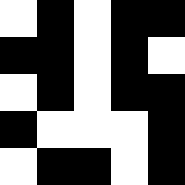[["white", "black", "white", "black", "black"], ["black", "black", "white", "black", "white"], ["white", "black", "white", "black", "black"], ["black", "white", "white", "white", "black"], ["white", "black", "black", "white", "black"]]